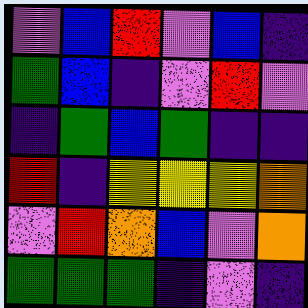[["violet", "blue", "red", "violet", "blue", "indigo"], ["green", "blue", "indigo", "violet", "red", "violet"], ["indigo", "green", "blue", "green", "indigo", "indigo"], ["red", "indigo", "yellow", "yellow", "yellow", "orange"], ["violet", "red", "orange", "blue", "violet", "orange"], ["green", "green", "green", "indigo", "violet", "indigo"]]